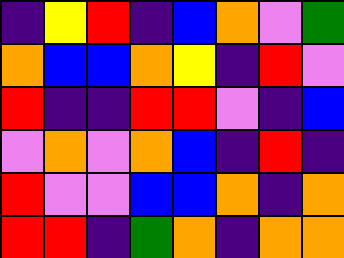[["indigo", "yellow", "red", "indigo", "blue", "orange", "violet", "green"], ["orange", "blue", "blue", "orange", "yellow", "indigo", "red", "violet"], ["red", "indigo", "indigo", "red", "red", "violet", "indigo", "blue"], ["violet", "orange", "violet", "orange", "blue", "indigo", "red", "indigo"], ["red", "violet", "violet", "blue", "blue", "orange", "indigo", "orange"], ["red", "red", "indigo", "green", "orange", "indigo", "orange", "orange"]]